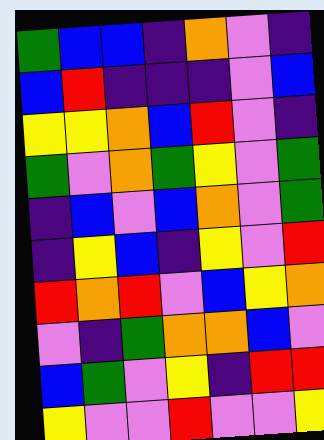[["green", "blue", "blue", "indigo", "orange", "violet", "indigo"], ["blue", "red", "indigo", "indigo", "indigo", "violet", "blue"], ["yellow", "yellow", "orange", "blue", "red", "violet", "indigo"], ["green", "violet", "orange", "green", "yellow", "violet", "green"], ["indigo", "blue", "violet", "blue", "orange", "violet", "green"], ["indigo", "yellow", "blue", "indigo", "yellow", "violet", "red"], ["red", "orange", "red", "violet", "blue", "yellow", "orange"], ["violet", "indigo", "green", "orange", "orange", "blue", "violet"], ["blue", "green", "violet", "yellow", "indigo", "red", "red"], ["yellow", "violet", "violet", "red", "violet", "violet", "yellow"]]